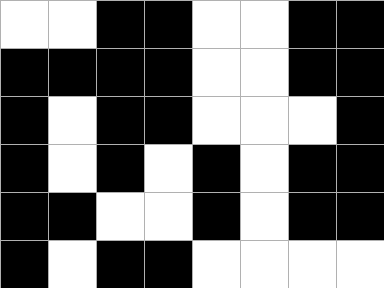[["white", "white", "black", "black", "white", "white", "black", "black"], ["black", "black", "black", "black", "white", "white", "black", "black"], ["black", "white", "black", "black", "white", "white", "white", "black"], ["black", "white", "black", "white", "black", "white", "black", "black"], ["black", "black", "white", "white", "black", "white", "black", "black"], ["black", "white", "black", "black", "white", "white", "white", "white"]]